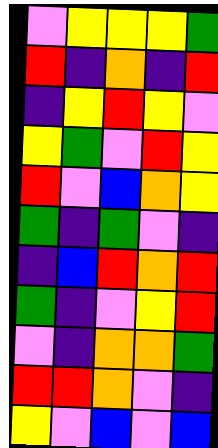[["violet", "yellow", "yellow", "yellow", "green"], ["red", "indigo", "orange", "indigo", "red"], ["indigo", "yellow", "red", "yellow", "violet"], ["yellow", "green", "violet", "red", "yellow"], ["red", "violet", "blue", "orange", "yellow"], ["green", "indigo", "green", "violet", "indigo"], ["indigo", "blue", "red", "orange", "red"], ["green", "indigo", "violet", "yellow", "red"], ["violet", "indigo", "orange", "orange", "green"], ["red", "red", "orange", "violet", "indigo"], ["yellow", "violet", "blue", "violet", "blue"]]